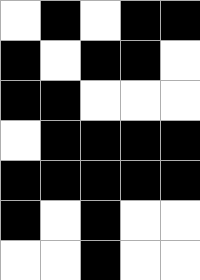[["white", "black", "white", "black", "black"], ["black", "white", "black", "black", "white"], ["black", "black", "white", "white", "white"], ["white", "black", "black", "black", "black"], ["black", "black", "black", "black", "black"], ["black", "white", "black", "white", "white"], ["white", "white", "black", "white", "white"]]